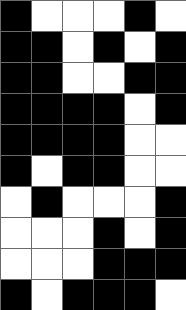[["black", "white", "white", "white", "black", "white"], ["black", "black", "white", "black", "white", "black"], ["black", "black", "white", "white", "black", "black"], ["black", "black", "black", "black", "white", "black"], ["black", "black", "black", "black", "white", "white"], ["black", "white", "black", "black", "white", "white"], ["white", "black", "white", "white", "white", "black"], ["white", "white", "white", "black", "white", "black"], ["white", "white", "white", "black", "black", "black"], ["black", "white", "black", "black", "black", "white"]]